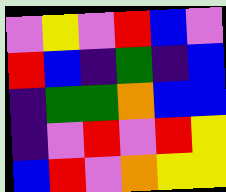[["violet", "yellow", "violet", "red", "blue", "violet"], ["red", "blue", "indigo", "green", "indigo", "blue"], ["indigo", "green", "green", "orange", "blue", "blue"], ["indigo", "violet", "red", "violet", "red", "yellow"], ["blue", "red", "violet", "orange", "yellow", "yellow"]]